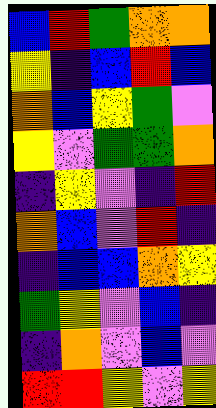[["blue", "red", "green", "orange", "orange"], ["yellow", "indigo", "blue", "red", "blue"], ["orange", "blue", "yellow", "green", "violet"], ["yellow", "violet", "green", "green", "orange"], ["indigo", "yellow", "violet", "indigo", "red"], ["orange", "blue", "violet", "red", "indigo"], ["indigo", "blue", "blue", "orange", "yellow"], ["green", "yellow", "violet", "blue", "indigo"], ["indigo", "orange", "violet", "blue", "violet"], ["red", "red", "yellow", "violet", "yellow"]]